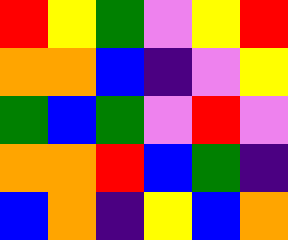[["red", "yellow", "green", "violet", "yellow", "red"], ["orange", "orange", "blue", "indigo", "violet", "yellow"], ["green", "blue", "green", "violet", "red", "violet"], ["orange", "orange", "red", "blue", "green", "indigo"], ["blue", "orange", "indigo", "yellow", "blue", "orange"]]